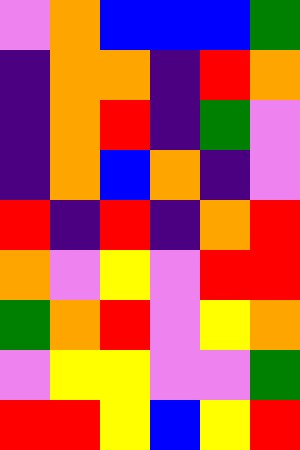[["violet", "orange", "blue", "blue", "blue", "green"], ["indigo", "orange", "orange", "indigo", "red", "orange"], ["indigo", "orange", "red", "indigo", "green", "violet"], ["indigo", "orange", "blue", "orange", "indigo", "violet"], ["red", "indigo", "red", "indigo", "orange", "red"], ["orange", "violet", "yellow", "violet", "red", "red"], ["green", "orange", "red", "violet", "yellow", "orange"], ["violet", "yellow", "yellow", "violet", "violet", "green"], ["red", "red", "yellow", "blue", "yellow", "red"]]